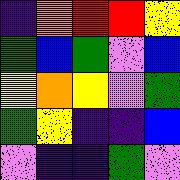[["indigo", "orange", "red", "red", "yellow"], ["green", "blue", "green", "violet", "blue"], ["yellow", "orange", "yellow", "violet", "green"], ["green", "yellow", "indigo", "indigo", "blue"], ["violet", "indigo", "indigo", "green", "violet"]]